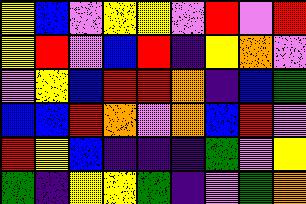[["yellow", "blue", "violet", "yellow", "yellow", "violet", "red", "violet", "red"], ["yellow", "red", "violet", "blue", "red", "indigo", "yellow", "orange", "violet"], ["violet", "yellow", "blue", "red", "red", "orange", "indigo", "blue", "green"], ["blue", "blue", "red", "orange", "violet", "orange", "blue", "red", "violet"], ["red", "yellow", "blue", "indigo", "indigo", "indigo", "green", "violet", "yellow"], ["green", "indigo", "yellow", "yellow", "green", "indigo", "violet", "green", "orange"]]